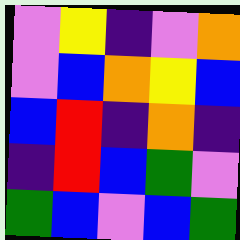[["violet", "yellow", "indigo", "violet", "orange"], ["violet", "blue", "orange", "yellow", "blue"], ["blue", "red", "indigo", "orange", "indigo"], ["indigo", "red", "blue", "green", "violet"], ["green", "blue", "violet", "blue", "green"]]